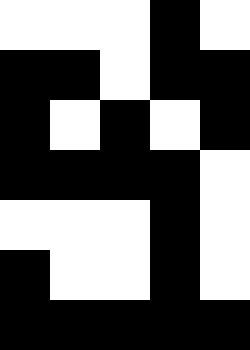[["white", "white", "white", "black", "white"], ["black", "black", "white", "black", "black"], ["black", "white", "black", "white", "black"], ["black", "black", "black", "black", "white"], ["white", "white", "white", "black", "white"], ["black", "white", "white", "black", "white"], ["black", "black", "black", "black", "black"]]